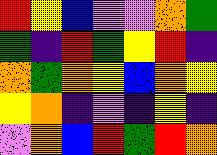[["red", "yellow", "blue", "violet", "violet", "orange", "green"], ["green", "indigo", "red", "green", "yellow", "red", "indigo"], ["orange", "green", "orange", "yellow", "blue", "orange", "yellow"], ["yellow", "orange", "indigo", "violet", "indigo", "yellow", "indigo"], ["violet", "orange", "blue", "red", "green", "red", "orange"]]